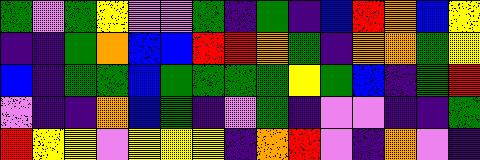[["green", "violet", "green", "yellow", "violet", "violet", "green", "indigo", "green", "indigo", "blue", "red", "orange", "blue", "yellow"], ["indigo", "indigo", "green", "orange", "blue", "blue", "red", "red", "orange", "green", "indigo", "orange", "orange", "green", "yellow"], ["blue", "indigo", "green", "green", "blue", "green", "green", "green", "green", "yellow", "green", "blue", "indigo", "green", "red"], ["violet", "indigo", "indigo", "orange", "blue", "green", "indigo", "violet", "green", "indigo", "violet", "violet", "indigo", "indigo", "green"], ["red", "yellow", "yellow", "violet", "yellow", "yellow", "yellow", "indigo", "orange", "red", "violet", "indigo", "orange", "violet", "indigo"]]